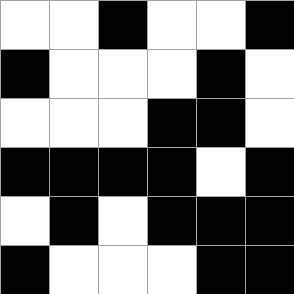[["white", "white", "black", "white", "white", "black"], ["black", "white", "white", "white", "black", "white"], ["white", "white", "white", "black", "black", "white"], ["black", "black", "black", "black", "white", "black"], ["white", "black", "white", "black", "black", "black"], ["black", "white", "white", "white", "black", "black"]]